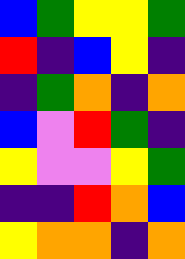[["blue", "green", "yellow", "yellow", "green"], ["red", "indigo", "blue", "yellow", "indigo"], ["indigo", "green", "orange", "indigo", "orange"], ["blue", "violet", "red", "green", "indigo"], ["yellow", "violet", "violet", "yellow", "green"], ["indigo", "indigo", "red", "orange", "blue"], ["yellow", "orange", "orange", "indigo", "orange"]]